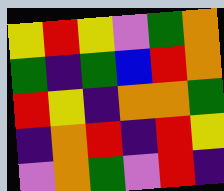[["yellow", "red", "yellow", "violet", "green", "orange"], ["green", "indigo", "green", "blue", "red", "orange"], ["red", "yellow", "indigo", "orange", "orange", "green"], ["indigo", "orange", "red", "indigo", "red", "yellow"], ["violet", "orange", "green", "violet", "red", "indigo"]]